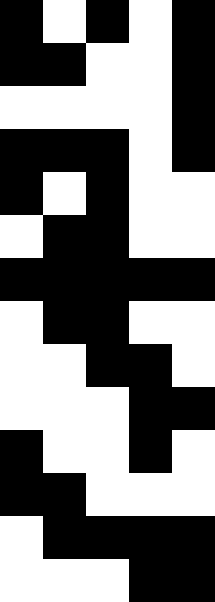[["black", "white", "black", "white", "black"], ["black", "black", "white", "white", "black"], ["white", "white", "white", "white", "black"], ["black", "black", "black", "white", "black"], ["black", "white", "black", "white", "white"], ["white", "black", "black", "white", "white"], ["black", "black", "black", "black", "black"], ["white", "black", "black", "white", "white"], ["white", "white", "black", "black", "white"], ["white", "white", "white", "black", "black"], ["black", "white", "white", "black", "white"], ["black", "black", "white", "white", "white"], ["white", "black", "black", "black", "black"], ["white", "white", "white", "black", "black"]]